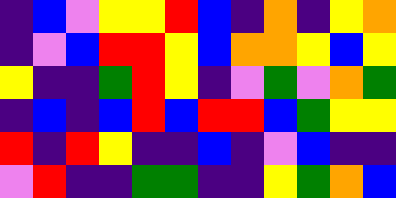[["indigo", "blue", "violet", "yellow", "yellow", "red", "blue", "indigo", "orange", "indigo", "yellow", "orange"], ["indigo", "violet", "blue", "red", "red", "yellow", "blue", "orange", "orange", "yellow", "blue", "yellow"], ["yellow", "indigo", "indigo", "green", "red", "yellow", "indigo", "violet", "green", "violet", "orange", "green"], ["indigo", "blue", "indigo", "blue", "red", "blue", "red", "red", "blue", "green", "yellow", "yellow"], ["red", "indigo", "red", "yellow", "indigo", "indigo", "blue", "indigo", "violet", "blue", "indigo", "indigo"], ["violet", "red", "indigo", "indigo", "green", "green", "indigo", "indigo", "yellow", "green", "orange", "blue"]]